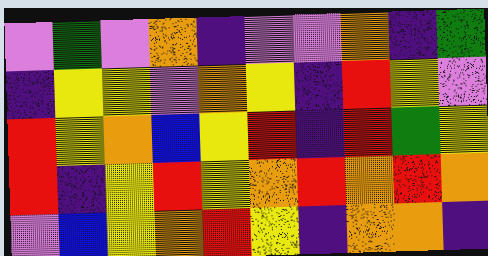[["violet", "green", "violet", "orange", "indigo", "violet", "violet", "orange", "indigo", "green"], ["indigo", "yellow", "yellow", "violet", "orange", "yellow", "indigo", "red", "yellow", "violet"], ["red", "yellow", "orange", "blue", "yellow", "red", "indigo", "red", "green", "yellow"], ["red", "indigo", "yellow", "red", "yellow", "orange", "red", "orange", "red", "orange"], ["violet", "blue", "yellow", "orange", "red", "yellow", "indigo", "orange", "orange", "indigo"]]